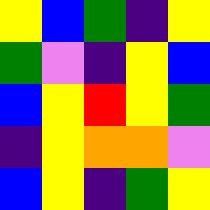[["yellow", "blue", "green", "indigo", "yellow"], ["green", "violet", "indigo", "yellow", "blue"], ["blue", "yellow", "red", "yellow", "green"], ["indigo", "yellow", "orange", "orange", "violet"], ["blue", "yellow", "indigo", "green", "yellow"]]